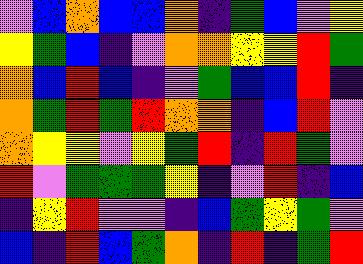[["violet", "blue", "orange", "blue", "blue", "orange", "indigo", "green", "blue", "violet", "yellow"], ["yellow", "green", "blue", "indigo", "violet", "orange", "orange", "yellow", "yellow", "red", "green"], ["orange", "blue", "red", "blue", "indigo", "violet", "green", "blue", "blue", "red", "indigo"], ["orange", "green", "red", "green", "red", "orange", "orange", "indigo", "blue", "red", "violet"], ["orange", "yellow", "yellow", "violet", "yellow", "green", "red", "indigo", "red", "green", "violet"], ["red", "violet", "green", "green", "green", "yellow", "indigo", "violet", "red", "indigo", "blue"], ["indigo", "yellow", "red", "violet", "violet", "indigo", "blue", "green", "yellow", "green", "violet"], ["blue", "indigo", "red", "blue", "green", "orange", "indigo", "red", "indigo", "green", "red"]]